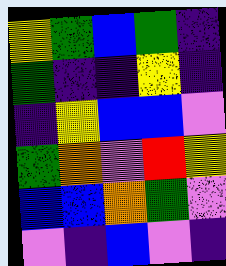[["yellow", "green", "blue", "green", "indigo"], ["green", "indigo", "indigo", "yellow", "indigo"], ["indigo", "yellow", "blue", "blue", "violet"], ["green", "orange", "violet", "red", "yellow"], ["blue", "blue", "orange", "green", "violet"], ["violet", "indigo", "blue", "violet", "indigo"]]